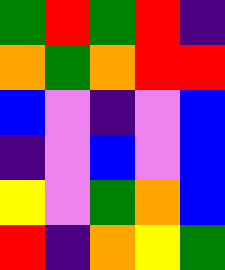[["green", "red", "green", "red", "indigo"], ["orange", "green", "orange", "red", "red"], ["blue", "violet", "indigo", "violet", "blue"], ["indigo", "violet", "blue", "violet", "blue"], ["yellow", "violet", "green", "orange", "blue"], ["red", "indigo", "orange", "yellow", "green"]]